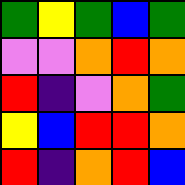[["green", "yellow", "green", "blue", "green"], ["violet", "violet", "orange", "red", "orange"], ["red", "indigo", "violet", "orange", "green"], ["yellow", "blue", "red", "red", "orange"], ["red", "indigo", "orange", "red", "blue"]]